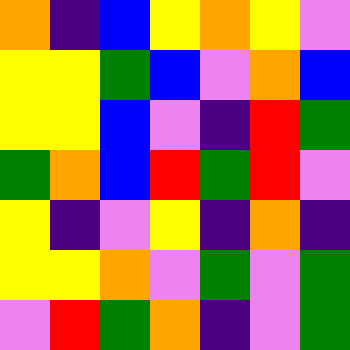[["orange", "indigo", "blue", "yellow", "orange", "yellow", "violet"], ["yellow", "yellow", "green", "blue", "violet", "orange", "blue"], ["yellow", "yellow", "blue", "violet", "indigo", "red", "green"], ["green", "orange", "blue", "red", "green", "red", "violet"], ["yellow", "indigo", "violet", "yellow", "indigo", "orange", "indigo"], ["yellow", "yellow", "orange", "violet", "green", "violet", "green"], ["violet", "red", "green", "orange", "indigo", "violet", "green"]]